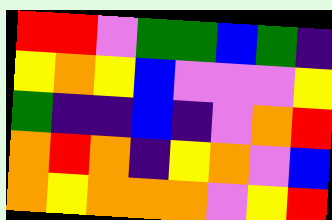[["red", "red", "violet", "green", "green", "blue", "green", "indigo"], ["yellow", "orange", "yellow", "blue", "violet", "violet", "violet", "yellow"], ["green", "indigo", "indigo", "blue", "indigo", "violet", "orange", "red"], ["orange", "red", "orange", "indigo", "yellow", "orange", "violet", "blue"], ["orange", "yellow", "orange", "orange", "orange", "violet", "yellow", "red"]]